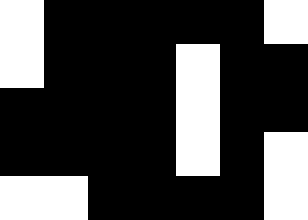[["white", "black", "black", "black", "black", "black", "white"], ["white", "black", "black", "black", "white", "black", "black"], ["black", "black", "black", "black", "white", "black", "black"], ["black", "black", "black", "black", "white", "black", "white"], ["white", "white", "black", "black", "black", "black", "white"]]